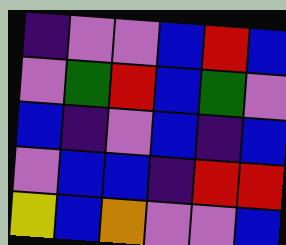[["indigo", "violet", "violet", "blue", "red", "blue"], ["violet", "green", "red", "blue", "green", "violet"], ["blue", "indigo", "violet", "blue", "indigo", "blue"], ["violet", "blue", "blue", "indigo", "red", "red"], ["yellow", "blue", "orange", "violet", "violet", "blue"]]